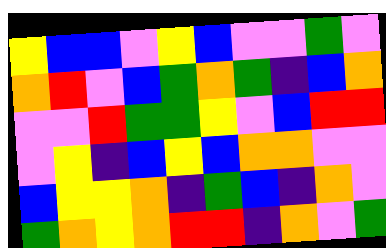[["yellow", "blue", "blue", "violet", "yellow", "blue", "violet", "violet", "green", "violet"], ["orange", "red", "violet", "blue", "green", "orange", "green", "indigo", "blue", "orange"], ["violet", "violet", "red", "green", "green", "yellow", "violet", "blue", "red", "red"], ["violet", "yellow", "indigo", "blue", "yellow", "blue", "orange", "orange", "violet", "violet"], ["blue", "yellow", "yellow", "orange", "indigo", "green", "blue", "indigo", "orange", "violet"], ["green", "orange", "yellow", "orange", "red", "red", "indigo", "orange", "violet", "green"]]